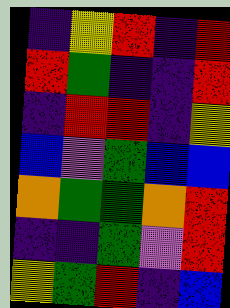[["indigo", "yellow", "red", "indigo", "red"], ["red", "green", "indigo", "indigo", "red"], ["indigo", "red", "red", "indigo", "yellow"], ["blue", "violet", "green", "blue", "blue"], ["orange", "green", "green", "orange", "red"], ["indigo", "indigo", "green", "violet", "red"], ["yellow", "green", "red", "indigo", "blue"]]